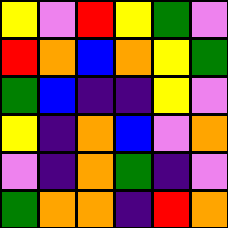[["yellow", "violet", "red", "yellow", "green", "violet"], ["red", "orange", "blue", "orange", "yellow", "green"], ["green", "blue", "indigo", "indigo", "yellow", "violet"], ["yellow", "indigo", "orange", "blue", "violet", "orange"], ["violet", "indigo", "orange", "green", "indigo", "violet"], ["green", "orange", "orange", "indigo", "red", "orange"]]